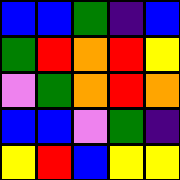[["blue", "blue", "green", "indigo", "blue"], ["green", "red", "orange", "red", "yellow"], ["violet", "green", "orange", "red", "orange"], ["blue", "blue", "violet", "green", "indigo"], ["yellow", "red", "blue", "yellow", "yellow"]]